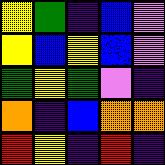[["yellow", "green", "indigo", "blue", "violet"], ["yellow", "blue", "yellow", "blue", "violet"], ["green", "yellow", "green", "violet", "indigo"], ["orange", "indigo", "blue", "orange", "orange"], ["red", "yellow", "indigo", "red", "indigo"]]